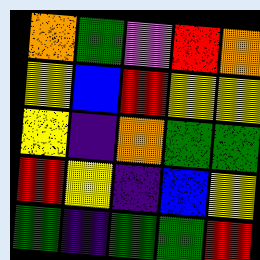[["orange", "green", "violet", "red", "orange"], ["yellow", "blue", "red", "yellow", "yellow"], ["yellow", "indigo", "orange", "green", "green"], ["red", "yellow", "indigo", "blue", "yellow"], ["green", "indigo", "green", "green", "red"]]